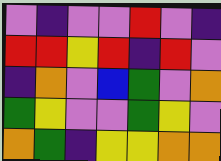[["violet", "indigo", "violet", "violet", "red", "violet", "indigo"], ["red", "red", "yellow", "red", "indigo", "red", "violet"], ["indigo", "orange", "violet", "blue", "green", "violet", "orange"], ["green", "yellow", "violet", "violet", "green", "yellow", "violet"], ["orange", "green", "indigo", "yellow", "yellow", "orange", "orange"]]